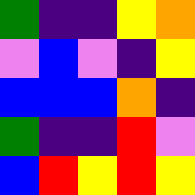[["green", "indigo", "indigo", "yellow", "orange"], ["violet", "blue", "violet", "indigo", "yellow"], ["blue", "blue", "blue", "orange", "indigo"], ["green", "indigo", "indigo", "red", "violet"], ["blue", "red", "yellow", "red", "yellow"]]